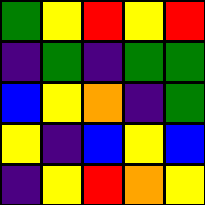[["green", "yellow", "red", "yellow", "red"], ["indigo", "green", "indigo", "green", "green"], ["blue", "yellow", "orange", "indigo", "green"], ["yellow", "indigo", "blue", "yellow", "blue"], ["indigo", "yellow", "red", "orange", "yellow"]]